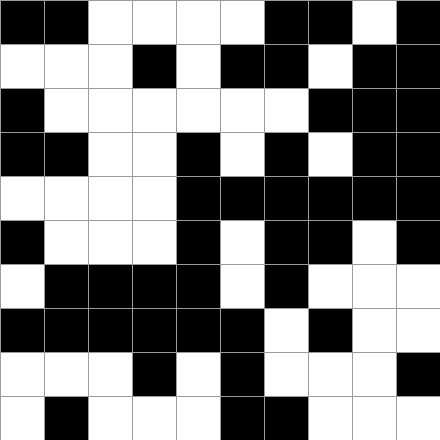[["black", "black", "white", "white", "white", "white", "black", "black", "white", "black"], ["white", "white", "white", "black", "white", "black", "black", "white", "black", "black"], ["black", "white", "white", "white", "white", "white", "white", "black", "black", "black"], ["black", "black", "white", "white", "black", "white", "black", "white", "black", "black"], ["white", "white", "white", "white", "black", "black", "black", "black", "black", "black"], ["black", "white", "white", "white", "black", "white", "black", "black", "white", "black"], ["white", "black", "black", "black", "black", "white", "black", "white", "white", "white"], ["black", "black", "black", "black", "black", "black", "white", "black", "white", "white"], ["white", "white", "white", "black", "white", "black", "white", "white", "white", "black"], ["white", "black", "white", "white", "white", "black", "black", "white", "white", "white"]]